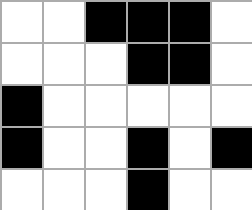[["white", "white", "black", "black", "black", "white"], ["white", "white", "white", "black", "black", "white"], ["black", "white", "white", "white", "white", "white"], ["black", "white", "white", "black", "white", "black"], ["white", "white", "white", "black", "white", "white"]]